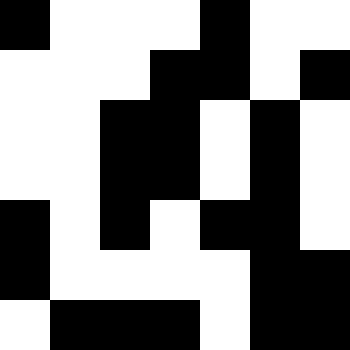[["black", "white", "white", "white", "black", "white", "white"], ["white", "white", "white", "black", "black", "white", "black"], ["white", "white", "black", "black", "white", "black", "white"], ["white", "white", "black", "black", "white", "black", "white"], ["black", "white", "black", "white", "black", "black", "white"], ["black", "white", "white", "white", "white", "black", "black"], ["white", "black", "black", "black", "white", "black", "black"]]